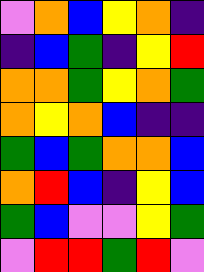[["violet", "orange", "blue", "yellow", "orange", "indigo"], ["indigo", "blue", "green", "indigo", "yellow", "red"], ["orange", "orange", "green", "yellow", "orange", "green"], ["orange", "yellow", "orange", "blue", "indigo", "indigo"], ["green", "blue", "green", "orange", "orange", "blue"], ["orange", "red", "blue", "indigo", "yellow", "blue"], ["green", "blue", "violet", "violet", "yellow", "green"], ["violet", "red", "red", "green", "red", "violet"]]